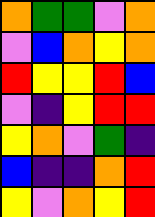[["orange", "green", "green", "violet", "orange"], ["violet", "blue", "orange", "yellow", "orange"], ["red", "yellow", "yellow", "red", "blue"], ["violet", "indigo", "yellow", "red", "red"], ["yellow", "orange", "violet", "green", "indigo"], ["blue", "indigo", "indigo", "orange", "red"], ["yellow", "violet", "orange", "yellow", "red"]]